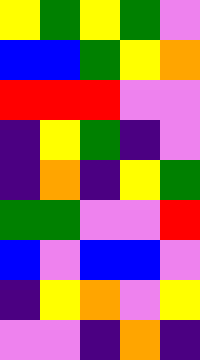[["yellow", "green", "yellow", "green", "violet"], ["blue", "blue", "green", "yellow", "orange"], ["red", "red", "red", "violet", "violet"], ["indigo", "yellow", "green", "indigo", "violet"], ["indigo", "orange", "indigo", "yellow", "green"], ["green", "green", "violet", "violet", "red"], ["blue", "violet", "blue", "blue", "violet"], ["indigo", "yellow", "orange", "violet", "yellow"], ["violet", "violet", "indigo", "orange", "indigo"]]